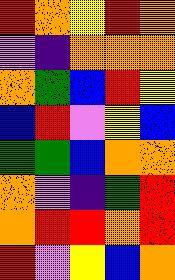[["red", "orange", "yellow", "red", "orange"], ["violet", "indigo", "orange", "orange", "orange"], ["orange", "green", "blue", "red", "yellow"], ["blue", "red", "violet", "yellow", "blue"], ["green", "green", "blue", "orange", "orange"], ["orange", "violet", "indigo", "green", "red"], ["orange", "red", "red", "orange", "red"], ["red", "violet", "yellow", "blue", "orange"]]